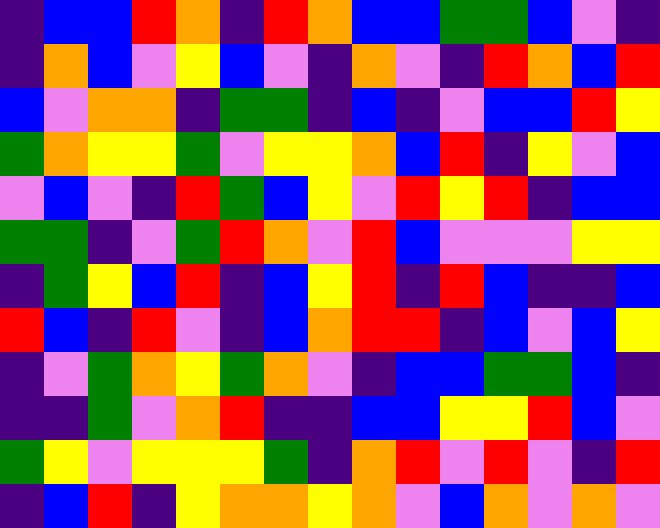[["indigo", "blue", "blue", "red", "orange", "indigo", "red", "orange", "blue", "blue", "green", "green", "blue", "violet", "indigo"], ["indigo", "orange", "blue", "violet", "yellow", "blue", "violet", "indigo", "orange", "violet", "indigo", "red", "orange", "blue", "red"], ["blue", "violet", "orange", "orange", "indigo", "green", "green", "indigo", "blue", "indigo", "violet", "blue", "blue", "red", "yellow"], ["green", "orange", "yellow", "yellow", "green", "violet", "yellow", "yellow", "orange", "blue", "red", "indigo", "yellow", "violet", "blue"], ["violet", "blue", "violet", "indigo", "red", "green", "blue", "yellow", "violet", "red", "yellow", "red", "indigo", "blue", "blue"], ["green", "green", "indigo", "violet", "green", "red", "orange", "violet", "red", "blue", "violet", "violet", "violet", "yellow", "yellow"], ["indigo", "green", "yellow", "blue", "red", "indigo", "blue", "yellow", "red", "indigo", "red", "blue", "indigo", "indigo", "blue"], ["red", "blue", "indigo", "red", "violet", "indigo", "blue", "orange", "red", "red", "indigo", "blue", "violet", "blue", "yellow"], ["indigo", "violet", "green", "orange", "yellow", "green", "orange", "violet", "indigo", "blue", "blue", "green", "green", "blue", "indigo"], ["indigo", "indigo", "green", "violet", "orange", "red", "indigo", "indigo", "blue", "blue", "yellow", "yellow", "red", "blue", "violet"], ["green", "yellow", "violet", "yellow", "yellow", "yellow", "green", "indigo", "orange", "red", "violet", "red", "violet", "indigo", "red"], ["indigo", "blue", "red", "indigo", "yellow", "orange", "orange", "yellow", "orange", "violet", "blue", "orange", "violet", "orange", "violet"]]